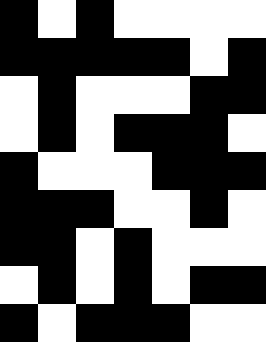[["black", "white", "black", "white", "white", "white", "white"], ["black", "black", "black", "black", "black", "white", "black"], ["white", "black", "white", "white", "white", "black", "black"], ["white", "black", "white", "black", "black", "black", "white"], ["black", "white", "white", "white", "black", "black", "black"], ["black", "black", "black", "white", "white", "black", "white"], ["black", "black", "white", "black", "white", "white", "white"], ["white", "black", "white", "black", "white", "black", "black"], ["black", "white", "black", "black", "black", "white", "white"]]